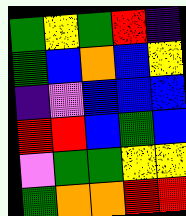[["green", "yellow", "green", "red", "indigo"], ["green", "blue", "orange", "blue", "yellow"], ["indigo", "violet", "blue", "blue", "blue"], ["red", "red", "blue", "green", "blue"], ["violet", "green", "green", "yellow", "yellow"], ["green", "orange", "orange", "red", "red"]]